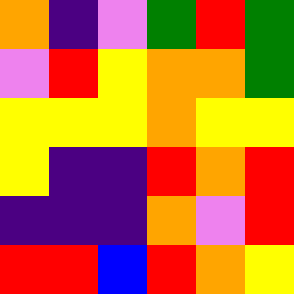[["orange", "indigo", "violet", "green", "red", "green"], ["violet", "red", "yellow", "orange", "orange", "green"], ["yellow", "yellow", "yellow", "orange", "yellow", "yellow"], ["yellow", "indigo", "indigo", "red", "orange", "red"], ["indigo", "indigo", "indigo", "orange", "violet", "red"], ["red", "red", "blue", "red", "orange", "yellow"]]